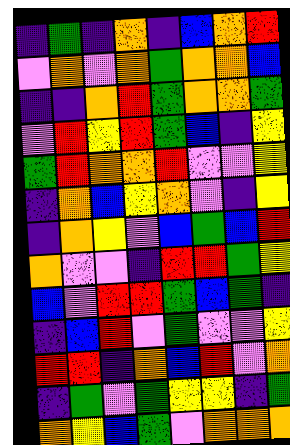[["indigo", "green", "indigo", "orange", "indigo", "blue", "orange", "red"], ["violet", "orange", "violet", "orange", "green", "orange", "orange", "blue"], ["indigo", "indigo", "orange", "red", "green", "orange", "orange", "green"], ["violet", "red", "yellow", "red", "green", "blue", "indigo", "yellow"], ["green", "red", "orange", "orange", "red", "violet", "violet", "yellow"], ["indigo", "orange", "blue", "yellow", "orange", "violet", "indigo", "yellow"], ["indigo", "orange", "yellow", "violet", "blue", "green", "blue", "red"], ["orange", "violet", "violet", "indigo", "red", "red", "green", "yellow"], ["blue", "violet", "red", "red", "green", "blue", "green", "indigo"], ["indigo", "blue", "red", "violet", "green", "violet", "violet", "yellow"], ["red", "red", "indigo", "orange", "blue", "red", "violet", "orange"], ["indigo", "green", "violet", "green", "yellow", "yellow", "indigo", "green"], ["orange", "yellow", "blue", "green", "violet", "orange", "orange", "orange"]]